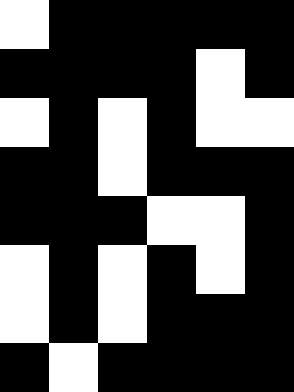[["white", "black", "black", "black", "black", "black"], ["black", "black", "black", "black", "white", "black"], ["white", "black", "white", "black", "white", "white"], ["black", "black", "white", "black", "black", "black"], ["black", "black", "black", "white", "white", "black"], ["white", "black", "white", "black", "white", "black"], ["white", "black", "white", "black", "black", "black"], ["black", "white", "black", "black", "black", "black"]]